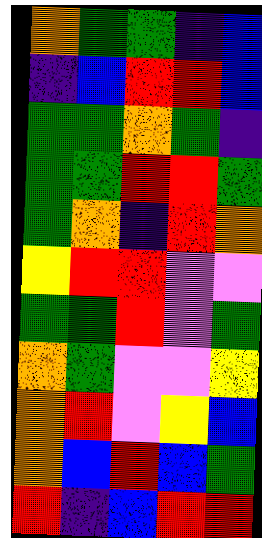[["orange", "green", "green", "indigo", "blue"], ["indigo", "blue", "red", "red", "blue"], ["green", "green", "orange", "green", "indigo"], ["green", "green", "red", "red", "green"], ["green", "orange", "indigo", "red", "orange"], ["yellow", "red", "red", "violet", "violet"], ["green", "green", "red", "violet", "green"], ["orange", "green", "violet", "violet", "yellow"], ["orange", "red", "violet", "yellow", "blue"], ["orange", "blue", "red", "blue", "green"], ["red", "indigo", "blue", "red", "red"]]